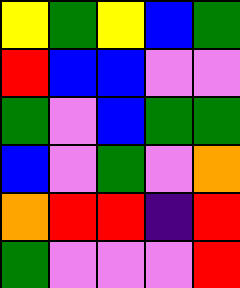[["yellow", "green", "yellow", "blue", "green"], ["red", "blue", "blue", "violet", "violet"], ["green", "violet", "blue", "green", "green"], ["blue", "violet", "green", "violet", "orange"], ["orange", "red", "red", "indigo", "red"], ["green", "violet", "violet", "violet", "red"]]